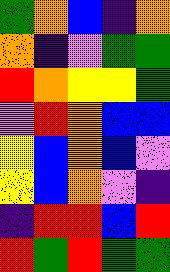[["green", "orange", "blue", "indigo", "orange"], ["orange", "indigo", "violet", "green", "green"], ["red", "orange", "yellow", "yellow", "green"], ["violet", "red", "orange", "blue", "blue"], ["yellow", "blue", "orange", "blue", "violet"], ["yellow", "blue", "orange", "violet", "indigo"], ["indigo", "red", "red", "blue", "red"], ["red", "green", "red", "green", "green"]]